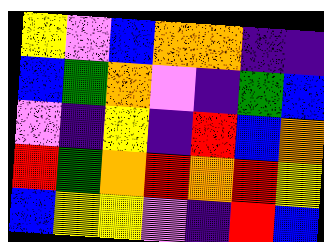[["yellow", "violet", "blue", "orange", "orange", "indigo", "indigo"], ["blue", "green", "orange", "violet", "indigo", "green", "blue"], ["violet", "indigo", "yellow", "indigo", "red", "blue", "orange"], ["red", "green", "orange", "red", "orange", "red", "yellow"], ["blue", "yellow", "yellow", "violet", "indigo", "red", "blue"]]